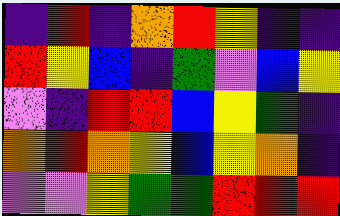[["indigo", "red", "indigo", "orange", "red", "yellow", "indigo", "indigo"], ["red", "yellow", "blue", "indigo", "green", "violet", "blue", "yellow"], ["violet", "indigo", "red", "red", "blue", "yellow", "green", "indigo"], ["orange", "red", "orange", "yellow", "blue", "yellow", "orange", "indigo"], ["violet", "violet", "yellow", "green", "green", "red", "red", "red"]]